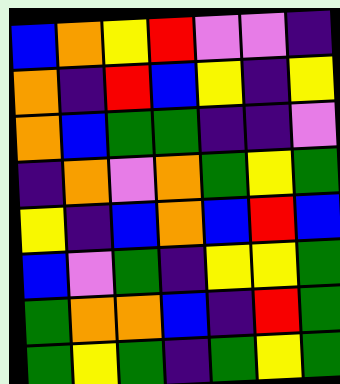[["blue", "orange", "yellow", "red", "violet", "violet", "indigo"], ["orange", "indigo", "red", "blue", "yellow", "indigo", "yellow"], ["orange", "blue", "green", "green", "indigo", "indigo", "violet"], ["indigo", "orange", "violet", "orange", "green", "yellow", "green"], ["yellow", "indigo", "blue", "orange", "blue", "red", "blue"], ["blue", "violet", "green", "indigo", "yellow", "yellow", "green"], ["green", "orange", "orange", "blue", "indigo", "red", "green"], ["green", "yellow", "green", "indigo", "green", "yellow", "green"]]